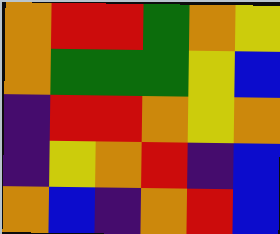[["orange", "red", "red", "green", "orange", "yellow"], ["orange", "green", "green", "green", "yellow", "blue"], ["indigo", "red", "red", "orange", "yellow", "orange"], ["indigo", "yellow", "orange", "red", "indigo", "blue"], ["orange", "blue", "indigo", "orange", "red", "blue"]]